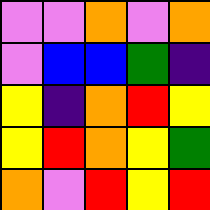[["violet", "violet", "orange", "violet", "orange"], ["violet", "blue", "blue", "green", "indigo"], ["yellow", "indigo", "orange", "red", "yellow"], ["yellow", "red", "orange", "yellow", "green"], ["orange", "violet", "red", "yellow", "red"]]